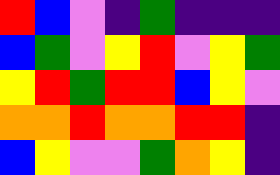[["red", "blue", "violet", "indigo", "green", "indigo", "indigo", "indigo"], ["blue", "green", "violet", "yellow", "red", "violet", "yellow", "green"], ["yellow", "red", "green", "red", "red", "blue", "yellow", "violet"], ["orange", "orange", "red", "orange", "orange", "red", "red", "indigo"], ["blue", "yellow", "violet", "violet", "green", "orange", "yellow", "indigo"]]